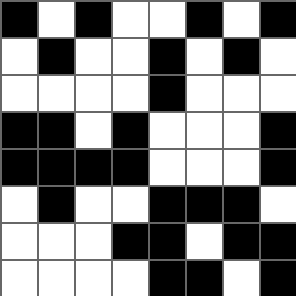[["black", "white", "black", "white", "white", "black", "white", "black"], ["white", "black", "white", "white", "black", "white", "black", "white"], ["white", "white", "white", "white", "black", "white", "white", "white"], ["black", "black", "white", "black", "white", "white", "white", "black"], ["black", "black", "black", "black", "white", "white", "white", "black"], ["white", "black", "white", "white", "black", "black", "black", "white"], ["white", "white", "white", "black", "black", "white", "black", "black"], ["white", "white", "white", "white", "black", "black", "white", "black"]]